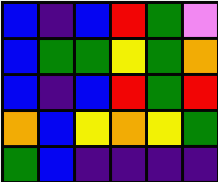[["blue", "indigo", "blue", "red", "green", "violet"], ["blue", "green", "green", "yellow", "green", "orange"], ["blue", "indigo", "blue", "red", "green", "red"], ["orange", "blue", "yellow", "orange", "yellow", "green"], ["green", "blue", "indigo", "indigo", "indigo", "indigo"]]